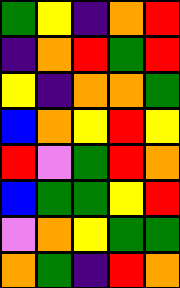[["green", "yellow", "indigo", "orange", "red"], ["indigo", "orange", "red", "green", "red"], ["yellow", "indigo", "orange", "orange", "green"], ["blue", "orange", "yellow", "red", "yellow"], ["red", "violet", "green", "red", "orange"], ["blue", "green", "green", "yellow", "red"], ["violet", "orange", "yellow", "green", "green"], ["orange", "green", "indigo", "red", "orange"]]